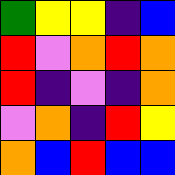[["green", "yellow", "yellow", "indigo", "blue"], ["red", "violet", "orange", "red", "orange"], ["red", "indigo", "violet", "indigo", "orange"], ["violet", "orange", "indigo", "red", "yellow"], ["orange", "blue", "red", "blue", "blue"]]